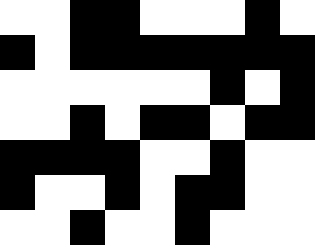[["white", "white", "black", "black", "white", "white", "white", "black", "white"], ["black", "white", "black", "black", "black", "black", "black", "black", "black"], ["white", "white", "white", "white", "white", "white", "black", "white", "black"], ["white", "white", "black", "white", "black", "black", "white", "black", "black"], ["black", "black", "black", "black", "white", "white", "black", "white", "white"], ["black", "white", "white", "black", "white", "black", "black", "white", "white"], ["white", "white", "black", "white", "white", "black", "white", "white", "white"]]